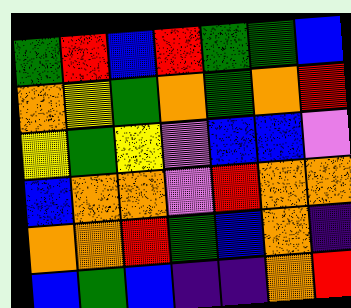[["green", "red", "blue", "red", "green", "green", "blue"], ["orange", "yellow", "green", "orange", "green", "orange", "red"], ["yellow", "green", "yellow", "violet", "blue", "blue", "violet"], ["blue", "orange", "orange", "violet", "red", "orange", "orange"], ["orange", "orange", "red", "green", "blue", "orange", "indigo"], ["blue", "green", "blue", "indigo", "indigo", "orange", "red"]]